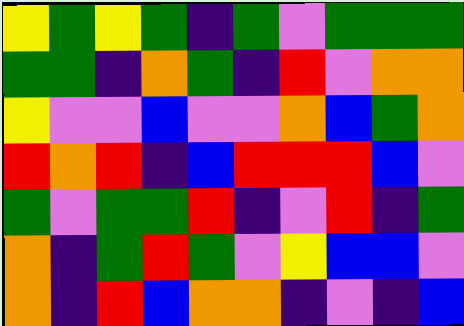[["yellow", "green", "yellow", "green", "indigo", "green", "violet", "green", "green", "green"], ["green", "green", "indigo", "orange", "green", "indigo", "red", "violet", "orange", "orange"], ["yellow", "violet", "violet", "blue", "violet", "violet", "orange", "blue", "green", "orange"], ["red", "orange", "red", "indigo", "blue", "red", "red", "red", "blue", "violet"], ["green", "violet", "green", "green", "red", "indigo", "violet", "red", "indigo", "green"], ["orange", "indigo", "green", "red", "green", "violet", "yellow", "blue", "blue", "violet"], ["orange", "indigo", "red", "blue", "orange", "orange", "indigo", "violet", "indigo", "blue"]]